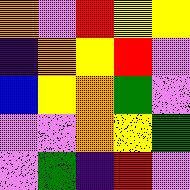[["orange", "violet", "red", "yellow", "yellow"], ["indigo", "orange", "yellow", "red", "violet"], ["blue", "yellow", "orange", "green", "violet"], ["violet", "violet", "orange", "yellow", "green"], ["violet", "green", "indigo", "red", "violet"]]